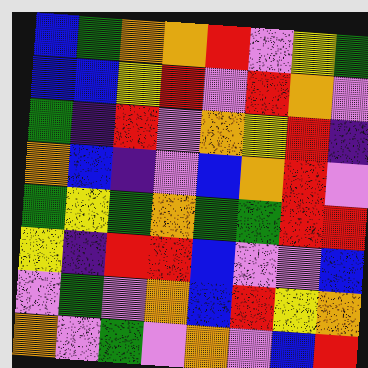[["blue", "green", "orange", "orange", "red", "violet", "yellow", "green"], ["blue", "blue", "yellow", "red", "violet", "red", "orange", "violet"], ["green", "indigo", "red", "violet", "orange", "yellow", "red", "indigo"], ["orange", "blue", "indigo", "violet", "blue", "orange", "red", "violet"], ["green", "yellow", "green", "orange", "green", "green", "red", "red"], ["yellow", "indigo", "red", "red", "blue", "violet", "violet", "blue"], ["violet", "green", "violet", "orange", "blue", "red", "yellow", "orange"], ["orange", "violet", "green", "violet", "orange", "violet", "blue", "red"]]